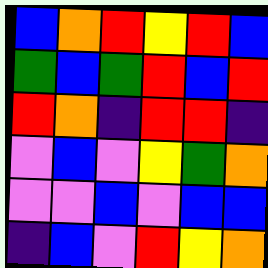[["blue", "orange", "red", "yellow", "red", "blue"], ["green", "blue", "green", "red", "blue", "red"], ["red", "orange", "indigo", "red", "red", "indigo"], ["violet", "blue", "violet", "yellow", "green", "orange"], ["violet", "violet", "blue", "violet", "blue", "blue"], ["indigo", "blue", "violet", "red", "yellow", "orange"]]